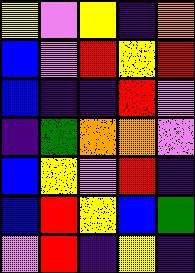[["yellow", "violet", "yellow", "indigo", "orange"], ["blue", "violet", "red", "yellow", "red"], ["blue", "indigo", "indigo", "red", "violet"], ["indigo", "green", "orange", "orange", "violet"], ["blue", "yellow", "violet", "red", "indigo"], ["blue", "red", "yellow", "blue", "green"], ["violet", "red", "indigo", "yellow", "indigo"]]